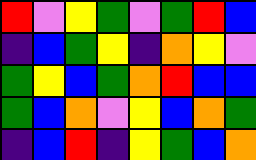[["red", "violet", "yellow", "green", "violet", "green", "red", "blue"], ["indigo", "blue", "green", "yellow", "indigo", "orange", "yellow", "violet"], ["green", "yellow", "blue", "green", "orange", "red", "blue", "blue"], ["green", "blue", "orange", "violet", "yellow", "blue", "orange", "green"], ["indigo", "blue", "red", "indigo", "yellow", "green", "blue", "orange"]]